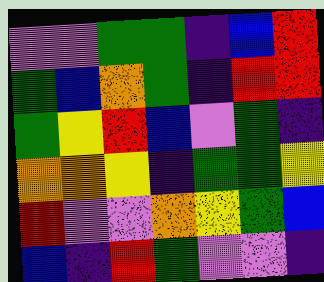[["violet", "violet", "green", "green", "indigo", "blue", "red"], ["green", "blue", "orange", "green", "indigo", "red", "red"], ["green", "yellow", "red", "blue", "violet", "green", "indigo"], ["orange", "orange", "yellow", "indigo", "green", "green", "yellow"], ["red", "violet", "violet", "orange", "yellow", "green", "blue"], ["blue", "indigo", "red", "green", "violet", "violet", "indigo"]]